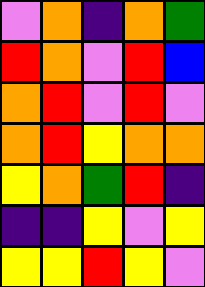[["violet", "orange", "indigo", "orange", "green"], ["red", "orange", "violet", "red", "blue"], ["orange", "red", "violet", "red", "violet"], ["orange", "red", "yellow", "orange", "orange"], ["yellow", "orange", "green", "red", "indigo"], ["indigo", "indigo", "yellow", "violet", "yellow"], ["yellow", "yellow", "red", "yellow", "violet"]]